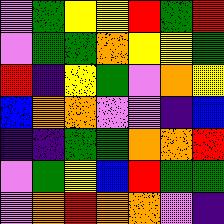[["violet", "green", "yellow", "yellow", "red", "green", "red"], ["violet", "green", "green", "orange", "yellow", "yellow", "green"], ["red", "indigo", "yellow", "green", "violet", "orange", "yellow"], ["blue", "orange", "orange", "violet", "violet", "indigo", "blue"], ["indigo", "indigo", "green", "green", "orange", "orange", "red"], ["violet", "green", "yellow", "blue", "red", "green", "green"], ["violet", "orange", "red", "orange", "orange", "violet", "indigo"]]